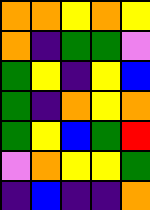[["orange", "orange", "yellow", "orange", "yellow"], ["orange", "indigo", "green", "green", "violet"], ["green", "yellow", "indigo", "yellow", "blue"], ["green", "indigo", "orange", "yellow", "orange"], ["green", "yellow", "blue", "green", "red"], ["violet", "orange", "yellow", "yellow", "green"], ["indigo", "blue", "indigo", "indigo", "orange"]]